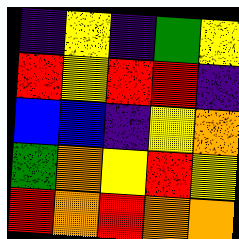[["indigo", "yellow", "indigo", "green", "yellow"], ["red", "yellow", "red", "red", "indigo"], ["blue", "blue", "indigo", "yellow", "orange"], ["green", "orange", "yellow", "red", "yellow"], ["red", "orange", "red", "orange", "orange"]]